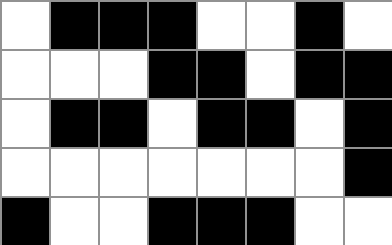[["white", "black", "black", "black", "white", "white", "black", "white"], ["white", "white", "white", "black", "black", "white", "black", "black"], ["white", "black", "black", "white", "black", "black", "white", "black"], ["white", "white", "white", "white", "white", "white", "white", "black"], ["black", "white", "white", "black", "black", "black", "white", "white"]]